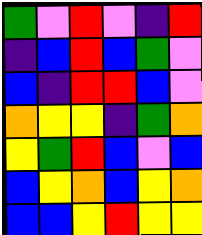[["green", "violet", "red", "violet", "indigo", "red"], ["indigo", "blue", "red", "blue", "green", "violet"], ["blue", "indigo", "red", "red", "blue", "violet"], ["orange", "yellow", "yellow", "indigo", "green", "orange"], ["yellow", "green", "red", "blue", "violet", "blue"], ["blue", "yellow", "orange", "blue", "yellow", "orange"], ["blue", "blue", "yellow", "red", "yellow", "yellow"]]